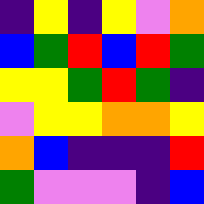[["indigo", "yellow", "indigo", "yellow", "violet", "orange"], ["blue", "green", "red", "blue", "red", "green"], ["yellow", "yellow", "green", "red", "green", "indigo"], ["violet", "yellow", "yellow", "orange", "orange", "yellow"], ["orange", "blue", "indigo", "indigo", "indigo", "red"], ["green", "violet", "violet", "violet", "indigo", "blue"]]